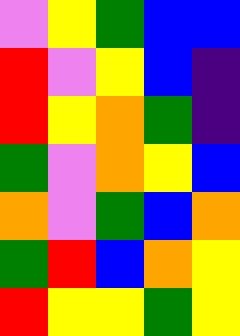[["violet", "yellow", "green", "blue", "blue"], ["red", "violet", "yellow", "blue", "indigo"], ["red", "yellow", "orange", "green", "indigo"], ["green", "violet", "orange", "yellow", "blue"], ["orange", "violet", "green", "blue", "orange"], ["green", "red", "blue", "orange", "yellow"], ["red", "yellow", "yellow", "green", "yellow"]]